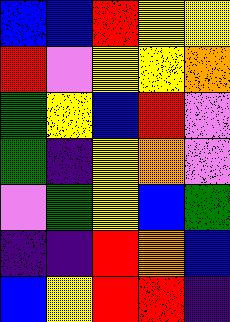[["blue", "blue", "red", "yellow", "yellow"], ["red", "violet", "yellow", "yellow", "orange"], ["green", "yellow", "blue", "red", "violet"], ["green", "indigo", "yellow", "orange", "violet"], ["violet", "green", "yellow", "blue", "green"], ["indigo", "indigo", "red", "orange", "blue"], ["blue", "yellow", "red", "red", "indigo"]]